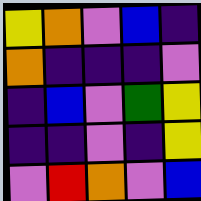[["yellow", "orange", "violet", "blue", "indigo"], ["orange", "indigo", "indigo", "indigo", "violet"], ["indigo", "blue", "violet", "green", "yellow"], ["indigo", "indigo", "violet", "indigo", "yellow"], ["violet", "red", "orange", "violet", "blue"]]